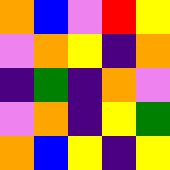[["orange", "blue", "violet", "red", "yellow"], ["violet", "orange", "yellow", "indigo", "orange"], ["indigo", "green", "indigo", "orange", "violet"], ["violet", "orange", "indigo", "yellow", "green"], ["orange", "blue", "yellow", "indigo", "yellow"]]